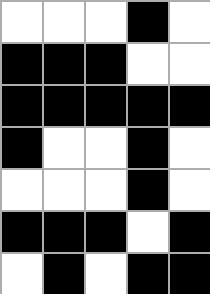[["white", "white", "white", "black", "white"], ["black", "black", "black", "white", "white"], ["black", "black", "black", "black", "black"], ["black", "white", "white", "black", "white"], ["white", "white", "white", "black", "white"], ["black", "black", "black", "white", "black"], ["white", "black", "white", "black", "black"]]